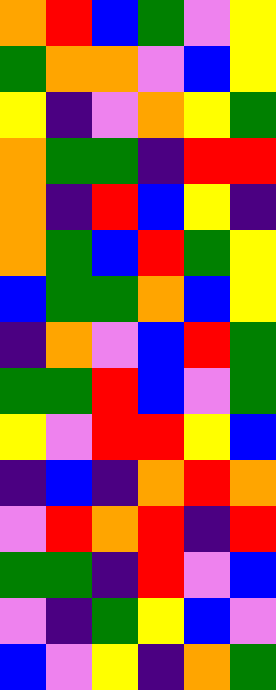[["orange", "red", "blue", "green", "violet", "yellow"], ["green", "orange", "orange", "violet", "blue", "yellow"], ["yellow", "indigo", "violet", "orange", "yellow", "green"], ["orange", "green", "green", "indigo", "red", "red"], ["orange", "indigo", "red", "blue", "yellow", "indigo"], ["orange", "green", "blue", "red", "green", "yellow"], ["blue", "green", "green", "orange", "blue", "yellow"], ["indigo", "orange", "violet", "blue", "red", "green"], ["green", "green", "red", "blue", "violet", "green"], ["yellow", "violet", "red", "red", "yellow", "blue"], ["indigo", "blue", "indigo", "orange", "red", "orange"], ["violet", "red", "orange", "red", "indigo", "red"], ["green", "green", "indigo", "red", "violet", "blue"], ["violet", "indigo", "green", "yellow", "blue", "violet"], ["blue", "violet", "yellow", "indigo", "orange", "green"]]